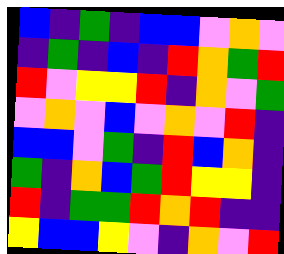[["blue", "indigo", "green", "indigo", "blue", "blue", "violet", "orange", "violet"], ["indigo", "green", "indigo", "blue", "indigo", "red", "orange", "green", "red"], ["red", "violet", "yellow", "yellow", "red", "indigo", "orange", "violet", "green"], ["violet", "orange", "violet", "blue", "violet", "orange", "violet", "red", "indigo"], ["blue", "blue", "violet", "green", "indigo", "red", "blue", "orange", "indigo"], ["green", "indigo", "orange", "blue", "green", "red", "yellow", "yellow", "indigo"], ["red", "indigo", "green", "green", "red", "orange", "red", "indigo", "indigo"], ["yellow", "blue", "blue", "yellow", "violet", "indigo", "orange", "violet", "red"]]